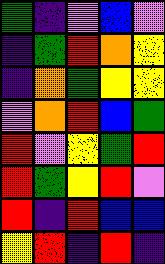[["green", "indigo", "violet", "blue", "violet"], ["indigo", "green", "red", "orange", "yellow"], ["indigo", "orange", "green", "yellow", "yellow"], ["violet", "orange", "red", "blue", "green"], ["red", "violet", "yellow", "green", "red"], ["red", "green", "yellow", "red", "violet"], ["red", "indigo", "red", "blue", "blue"], ["yellow", "red", "indigo", "red", "indigo"]]